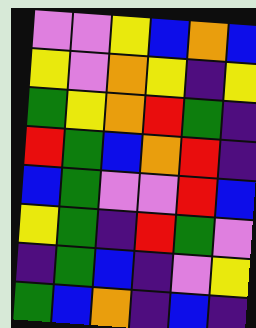[["violet", "violet", "yellow", "blue", "orange", "blue"], ["yellow", "violet", "orange", "yellow", "indigo", "yellow"], ["green", "yellow", "orange", "red", "green", "indigo"], ["red", "green", "blue", "orange", "red", "indigo"], ["blue", "green", "violet", "violet", "red", "blue"], ["yellow", "green", "indigo", "red", "green", "violet"], ["indigo", "green", "blue", "indigo", "violet", "yellow"], ["green", "blue", "orange", "indigo", "blue", "indigo"]]